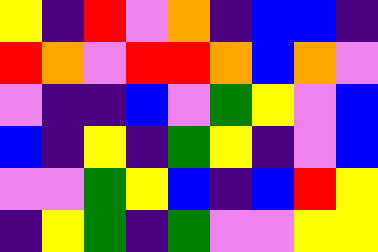[["yellow", "indigo", "red", "violet", "orange", "indigo", "blue", "blue", "indigo"], ["red", "orange", "violet", "red", "red", "orange", "blue", "orange", "violet"], ["violet", "indigo", "indigo", "blue", "violet", "green", "yellow", "violet", "blue"], ["blue", "indigo", "yellow", "indigo", "green", "yellow", "indigo", "violet", "blue"], ["violet", "violet", "green", "yellow", "blue", "indigo", "blue", "red", "yellow"], ["indigo", "yellow", "green", "indigo", "green", "violet", "violet", "yellow", "yellow"]]